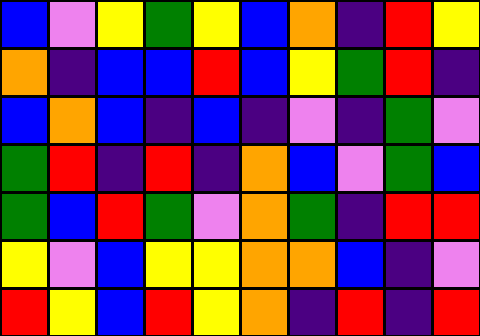[["blue", "violet", "yellow", "green", "yellow", "blue", "orange", "indigo", "red", "yellow"], ["orange", "indigo", "blue", "blue", "red", "blue", "yellow", "green", "red", "indigo"], ["blue", "orange", "blue", "indigo", "blue", "indigo", "violet", "indigo", "green", "violet"], ["green", "red", "indigo", "red", "indigo", "orange", "blue", "violet", "green", "blue"], ["green", "blue", "red", "green", "violet", "orange", "green", "indigo", "red", "red"], ["yellow", "violet", "blue", "yellow", "yellow", "orange", "orange", "blue", "indigo", "violet"], ["red", "yellow", "blue", "red", "yellow", "orange", "indigo", "red", "indigo", "red"]]